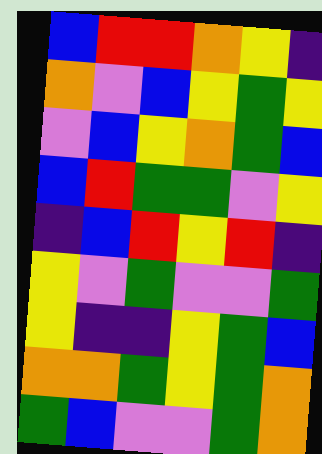[["blue", "red", "red", "orange", "yellow", "indigo"], ["orange", "violet", "blue", "yellow", "green", "yellow"], ["violet", "blue", "yellow", "orange", "green", "blue"], ["blue", "red", "green", "green", "violet", "yellow"], ["indigo", "blue", "red", "yellow", "red", "indigo"], ["yellow", "violet", "green", "violet", "violet", "green"], ["yellow", "indigo", "indigo", "yellow", "green", "blue"], ["orange", "orange", "green", "yellow", "green", "orange"], ["green", "blue", "violet", "violet", "green", "orange"]]